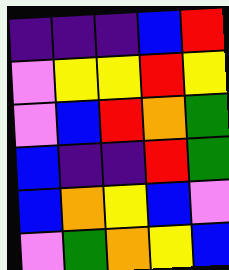[["indigo", "indigo", "indigo", "blue", "red"], ["violet", "yellow", "yellow", "red", "yellow"], ["violet", "blue", "red", "orange", "green"], ["blue", "indigo", "indigo", "red", "green"], ["blue", "orange", "yellow", "blue", "violet"], ["violet", "green", "orange", "yellow", "blue"]]